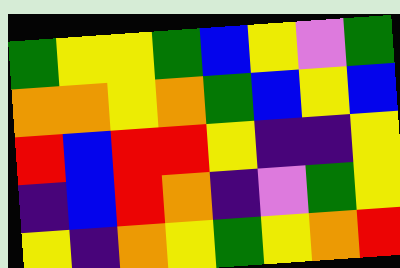[["green", "yellow", "yellow", "green", "blue", "yellow", "violet", "green"], ["orange", "orange", "yellow", "orange", "green", "blue", "yellow", "blue"], ["red", "blue", "red", "red", "yellow", "indigo", "indigo", "yellow"], ["indigo", "blue", "red", "orange", "indigo", "violet", "green", "yellow"], ["yellow", "indigo", "orange", "yellow", "green", "yellow", "orange", "red"]]